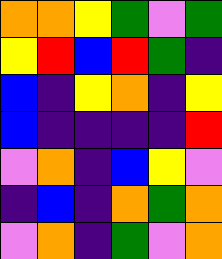[["orange", "orange", "yellow", "green", "violet", "green"], ["yellow", "red", "blue", "red", "green", "indigo"], ["blue", "indigo", "yellow", "orange", "indigo", "yellow"], ["blue", "indigo", "indigo", "indigo", "indigo", "red"], ["violet", "orange", "indigo", "blue", "yellow", "violet"], ["indigo", "blue", "indigo", "orange", "green", "orange"], ["violet", "orange", "indigo", "green", "violet", "orange"]]